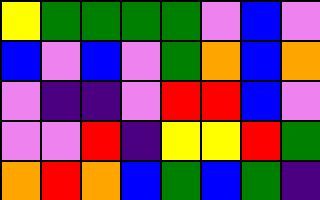[["yellow", "green", "green", "green", "green", "violet", "blue", "violet"], ["blue", "violet", "blue", "violet", "green", "orange", "blue", "orange"], ["violet", "indigo", "indigo", "violet", "red", "red", "blue", "violet"], ["violet", "violet", "red", "indigo", "yellow", "yellow", "red", "green"], ["orange", "red", "orange", "blue", "green", "blue", "green", "indigo"]]